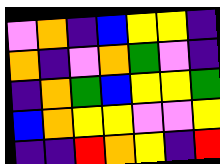[["violet", "orange", "indigo", "blue", "yellow", "yellow", "indigo"], ["orange", "indigo", "violet", "orange", "green", "violet", "indigo"], ["indigo", "orange", "green", "blue", "yellow", "yellow", "green"], ["blue", "orange", "yellow", "yellow", "violet", "violet", "yellow"], ["indigo", "indigo", "red", "orange", "yellow", "indigo", "red"]]